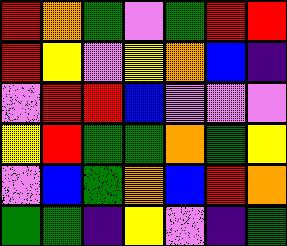[["red", "orange", "green", "violet", "green", "red", "red"], ["red", "yellow", "violet", "yellow", "orange", "blue", "indigo"], ["violet", "red", "red", "blue", "violet", "violet", "violet"], ["yellow", "red", "green", "green", "orange", "green", "yellow"], ["violet", "blue", "green", "orange", "blue", "red", "orange"], ["green", "green", "indigo", "yellow", "violet", "indigo", "green"]]